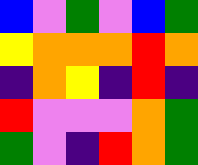[["blue", "violet", "green", "violet", "blue", "green"], ["yellow", "orange", "orange", "orange", "red", "orange"], ["indigo", "orange", "yellow", "indigo", "red", "indigo"], ["red", "violet", "violet", "violet", "orange", "green"], ["green", "violet", "indigo", "red", "orange", "green"]]